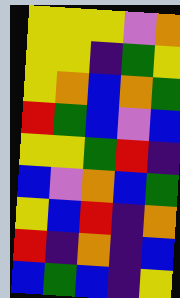[["yellow", "yellow", "yellow", "violet", "orange"], ["yellow", "yellow", "indigo", "green", "yellow"], ["yellow", "orange", "blue", "orange", "green"], ["red", "green", "blue", "violet", "blue"], ["yellow", "yellow", "green", "red", "indigo"], ["blue", "violet", "orange", "blue", "green"], ["yellow", "blue", "red", "indigo", "orange"], ["red", "indigo", "orange", "indigo", "blue"], ["blue", "green", "blue", "indigo", "yellow"]]